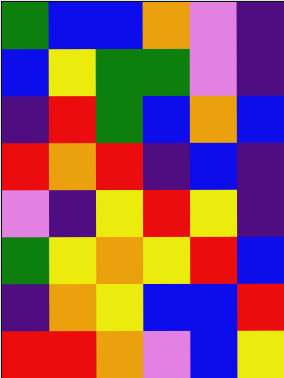[["green", "blue", "blue", "orange", "violet", "indigo"], ["blue", "yellow", "green", "green", "violet", "indigo"], ["indigo", "red", "green", "blue", "orange", "blue"], ["red", "orange", "red", "indigo", "blue", "indigo"], ["violet", "indigo", "yellow", "red", "yellow", "indigo"], ["green", "yellow", "orange", "yellow", "red", "blue"], ["indigo", "orange", "yellow", "blue", "blue", "red"], ["red", "red", "orange", "violet", "blue", "yellow"]]